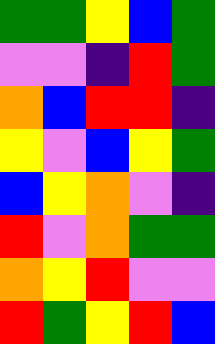[["green", "green", "yellow", "blue", "green"], ["violet", "violet", "indigo", "red", "green"], ["orange", "blue", "red", "red", "indigo"], ["yellow", "violet", "blue", "yellow", "green"], ["blue", "yellow", "orange", "violet", "indigo"], ["red", "violet", "orange", "green", "green"], ["orange", "yellow", "red", "violet", "violet"], ["red", "green", "yellow", "red", "blue"]]